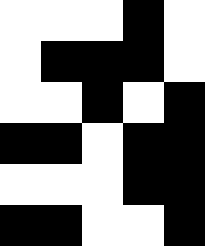[["white", "white", "white", "black", "white"], ["white", "black", "black", "black", "white"], ["white", "white", "black", "white", "black"], ["black", "black", "white", "black", "black"], ["white", "white", "white", "black", "black"], ["black", "black", "white", "white", "black"]]